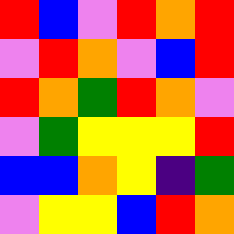[["red", "blue", "violet", "red", "orange", "red"], ["violet", "red", "orange", "violet", "blue", "red"], ["red", "orange", "green", "red", "orange", "violet"], ["violet", "green", "yellow", "yellow", "yellow", "red"], ["blue", "blue", "orange", "yellow", "indigo", "green"], ["violet", "yellow", "yellow", "blue", "red", "orange"]]